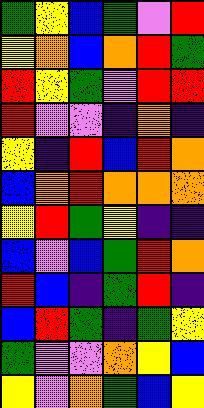[["green", "yellow", "blue", "green", "violet", "red"], ["yellow", "orange", "blue", "orange", "red", "green"], ["red", "yellow", "green", "violet", "red", "red"], ["red", "violet", "violet", "indigo", "orange", "indigo"], ["yellow", "indigo", "red", "blue", "red", "orange"], ["blue", "orange", "red", "orange", "orange", "orange"], ["yellow", "red", "green", "yellow", "indigo", "indigo"], ["blue", "violet", "blue", "green", "red", "orange"], ["red", "blue", "indigo", "green", "red", "indigo"], ["blue", "red", "green", "indigo", "green", "yellow"], ["green", "violet", "violet", "orange", "yellow", "blue"], ["yellow", "violet", "orange", "green", "blue", "yellow"]]